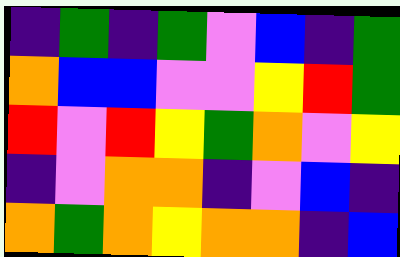[["indigo", "green", "indigo", "green", "violet", "blue", "indigo", "green"], ["orange", "blue", "blue", "violet", "violet", "yellow", "red", "green"], ["red", "violet", "red", "yellow", "green", "orange", "violet", "yellow"], ["indigo", "violet", "orange", "orange", "indigo", "violet", "blue", "indigo"], ["orange", "green", "orange", "yellow", "orange", "orange", "indigo", "blue"]]